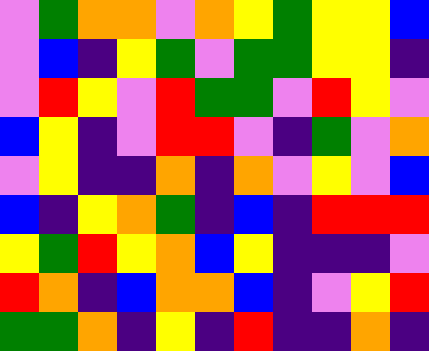[["violet", "green", "orange", "orange", "violet", "orange", "yellow", "green", "yellow", "yellow", "blue"], ["violet", "blue", "indigo", "yellow", "green", "violet", "green", "green", "yellow", "yellow", "indigo"], ["violet", "red", "yellow", "violet", "red", "green", "green", "violet", "red", "yellow", "violet"], ["blue", "yellow", "indigo", "violet", "red", "red", "violet", "indigo", "green", "violet", "orange"], ["violet", "yellow", "indigo", "indigo", "orange", "indigo", "orange", "violet", "yellow", "violet", "blue"], ["blue", "indigo", "yellow", "orange", "green", "indigo", "blue", "indigo", "red", "red", "red"], ["yellow", "green", "red", "yellow", "orange", "blue", "yellow", "indigo", "indigo", "indigo", "violet"], ["red", "orange", "indigo", "blue", "orange", "orange", "blue", "indigo", "violet", "yellow", "red"], ["green", "green", "orange", "indigo", "yellow", "indigo", "red", "indigo", "indigo", "orange", "indigo"]]